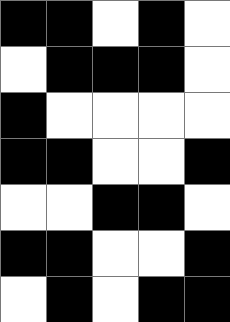[["black", "black", "white", "black", "white"], ["white", "black", "black", "black", "white"], ["black", "white", "white", "white", "white"], ["black", "black", "white", "white", "black"], ["white", "white", "black", "black", "white"], ["black", "black", "white", "white", "black"], ["white", "black", "white", "black", "black"]]